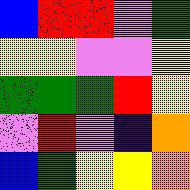[["blue", "red", "red", "violet", "green"], ["yellow", "yellow", "violet", "violet", "yellow"], ["green", "green", "green", "red", "yellow"], ["violet", "red", "violet", "indigo", "orange"], ["blue", "green", "yellow", "yellow", "orange"]]